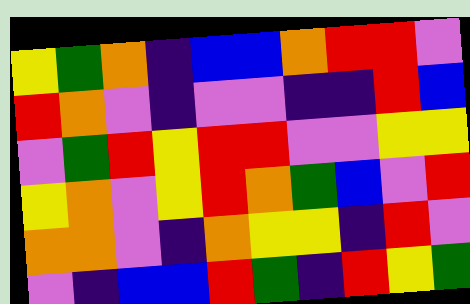[["yellow", "green", "orange", "indigo", "blue", "blue", "orange", "red", "red", "violet"], ["red", "orange", "violet", "indigo", "violet", "violet", "indigo", "indigo", "red", "blue"], ["violet", "green", "red", "yellow", "red", "red", "violet", "violet", "yellow", "yellow"], ["yellow", "orange", "violet", "yellow", "red", "orange", "green", "blue", "violet", "red"], ["orange", "orange", "violet", "indigo", "orange", "yellow", "yellow", "indigo", "red", "violet"], ["violet", "indigo", "blue", "blue", "red", "green", "indigo", "red", "yellow", "green"]]